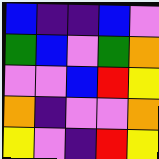[["blue", "indigo", "indigo", "blue", "violet"], ["green", "blue", "violet", "green", "orange"], ["violet", "violet", "blue", "red", "yellow"], ["orange", "indigo", "violet", "violet", "orange"], ["yellow", "violet", "indigo", "red", "yellow"]]